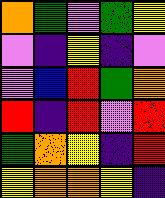[["orange", "green", "violet", "green", "yellow"], ["violet", "indigo", "yellow", "indigo", "violet"], ["violet", "blue", "red", "green", "orange"], ["red", "indigo", "red", "violet", "red"], ["green", "orange", "yellow", "indigo", "red"], ["yellow", "orange", "orange", "yellow", "indigo"]]